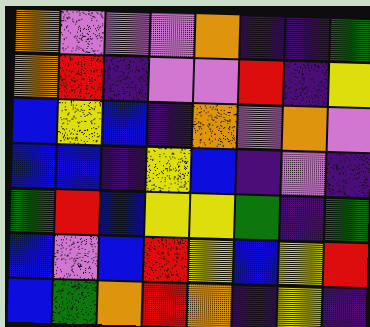[["orange", "violet", "violet", "violet", "orange", "indigo", "indigo", "green"], ["orange", "red", "indigo", "violet", "violet", "red", "indigo", "yellow"], ["blue", "yellow", "blue", "indigo", "orange", "violet", "orange", "violet"], ["blue", "blue", "indigo", "yellow", "blue", "indigo", "violet", "indigo"], ["green", "red", "blue", "yellow", "yellow", "green", "indigo", "green"], ["blue", "violet", "blue", "red", "yellow", "blue", "yellow", "red"], ["blue", "green", "orange", "red", "orange", "indigo", "yellow", "indigo"]]